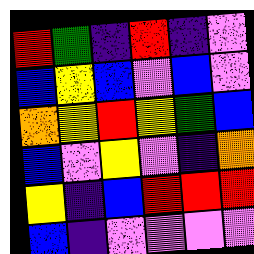[["red", "green", "indigo", "red", "indigo", "violet"], ["blue", "yellow", "blue", "violet", "blue", "violet"], ["orange", "yellow", "red", "yellow", "green", "blue"], ["blue", "violet", "yellow", "violet", "indigo", "orange"], ["yellow", "indigo", "blue", "red", "red", "red"], ["blue", "indigo", "violet", "violet", "violet", "violet"]]